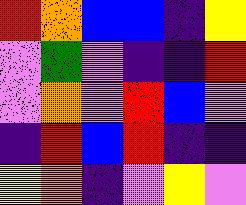[["red", "orange", "blue", "blue", "indigo", "yellow"], ["violet", "green", "violet", "indigo", "indigo", "red"], ["violet", "orange", "violet", "red", "blue", "violet"], ["indigo", "red", "blue", "red", "indigo", "indigo"], ["yellow", "orange", "indigo", "violet", "yellow", "violet"]]